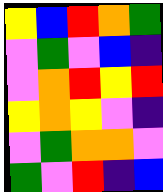[["yellow", "blue", "red", "orange", "green"], ["violet", "green", "violet", "blue", "indigo"], ["violet", "orange", "red", "yellow", "red"], ["yellow", "orange", "yellow", "violet", "indigo"], ["violet", "green", "orange", "orange", "violet"], ["green", "violet", "red", "indigo", "blue"]]